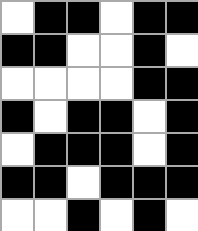[["white", "black", "black", "white", "black", "black"], ["black", "black", "white", "white", "black", "white"], ["white", "white", "white", "white", "black", "black"], ["black", "white", "black", "black", "white", "black"], ["white", "black", "black", "black", "white", "black"], ["black", "black", "white", "black", "black", "black"], ["white", "white", "black", "white", "black", "white"]]